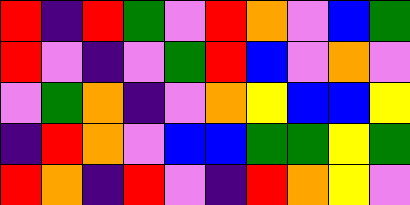[["red", "indigo", "red", "green", "violet", "red", "orange", "violet", "blue", "green"], ["red", "violet", "indigo", "violet", "green", "red", "blue", "violet", "orange", "violet"], ["violet", "green", "orange", "indigo", "violet", "orange", "yellow", "blue", "blue", "yellow"], ["indigo", "red", "orange", "violet", "blue", "blue", "green", "green", "yellow", "green"], ["red", "orange", "indigo", "red", "violet", "indigo", "red", "orange", "yellow", "violet"]]